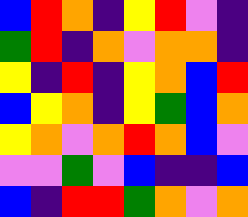[["blue", "red", "orange", "indigo", "yellow", "red", "violet", "indigo"], ["green", "red", "indigo", "orange", "violet", "orange", "orange", "indigo"], ["yellow", "indigo", "red", "indigo", "yellow", "orange", "blue", "red"], ["blue", "yellow", "orange", "indigo", "yellow", "green", "blue", "orange"], ["yellow", "orange", "violet", "orange", "red", "orange", "blue", "violet"], ["violet", "violet", "green", "violet", "blue", "indigo", "indigo", "blue"], ["blue", "indigo", "red", "red", "green", "orange", "violet", "orange"]]